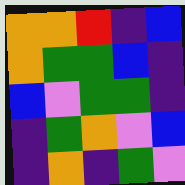[["orange", "orange", "red", "indigo", "blue"], ["orange", "green", "green", "blue", "indigo"], ["blue", "violet", "green", "green", "indigo"], ["indigo", "green", "orange", "violet", "blue"], ["indigo", "orange", "indigo", "green", "violet"]]